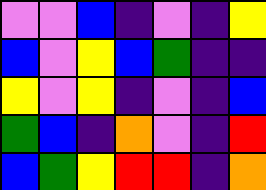[["violet", "violet", "blue", "indigo", "violet", "indigo", "yellow"], ["blue", "violet", "yellow", "blue", "green", "indigo", "indigo"], ["yellow", "violet", "yellow", "indigo", "violet", "indigo", "blue"], ["green", "blue", "indigo", "orange", "violet", "indigo", "red"], ["blue", "green", "yellow", "red", "red", "indigo", "orange"]]